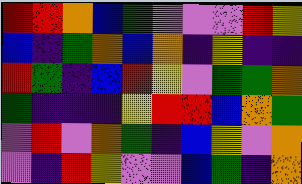[["red", "red", "orange", "blue", "green", "violet", "violet", "violet", "red", "yellow"], ["blue", "indigo", "green", "orange", "blue", "orange", "indigo", "yellow", "indigo", "indigo"], ["red", "green", "indigo", "blue", "red", "yellow", "violet", "green", "green", "orange"], ["green", "indigo", "indigo", "indigo", "yellow", "red", "red", "blue", "orange", "green"], ["violet", "red", "violet", "orange", "green", "indigo", "blue", "yellow", "violet", "orange"], ["violet", "indigo", "red", "yellow", "violet", "violet", "blue", "green", "indigo", "orange"]]